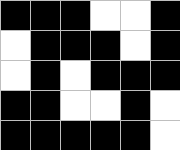[["black", "black", "black", "white", "white", "black"], ["white", "black", "black", "black", "white", "black"], ["white", "black", "white", "black", "black", "black"], ["black", "black", "white", "white", "black", "white"], ["black", "black", "black", "black", "black", "white"]]